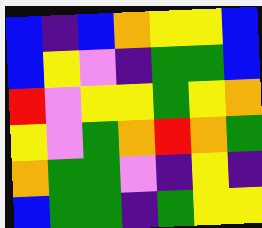[["blue", "indigo", "blue", "orange", "yellow", "yellow", "blue"], ["blue", "yellow", "violet", "indigo", "green", "green", "blue"], ["red", "violet", "yellow", "yellow", "green", "yellow", "orange"], ["yellow", "violet", "green", "orange", "red", "orange", "green"], ["orange", "green", "green", "violet", "indigo", "yellow", "indigo"], ["blue", "green", "green", "indigo", "green", "yellow", "yellow"]]